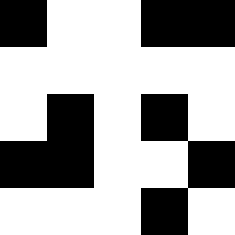[["black", "white", "white", "black", "black"], ["white", "white", "white", "white", "white"], ["white", "black", "white", "black", "white"], ["black", "black", "white", "white", "black"], ["white", "white", "white", "black", "white"]]